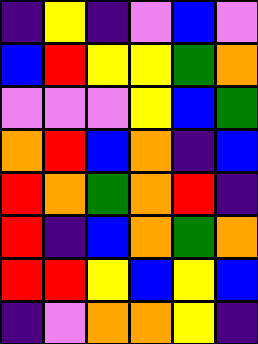[["indigo", "yellow", "indigo", "violet", "blue", "violet"], ["blue", "red", "yellow", "yellow", "green", "orange"], ["violet", "violet", "violet", "yellow", "blue", "green"], ["orange", "red", "blue", "orange", "indigo", "blue"], ["red", "orange", "green", "orange", "red", "indigo"], ["red", "indigo", "blue", "orange", "green", "orange"], ["red", "red", "yellow", "blue", "yellow", "blue"], ["indigo", "violet", "orange", "orange", "yellow", "indigo"]]